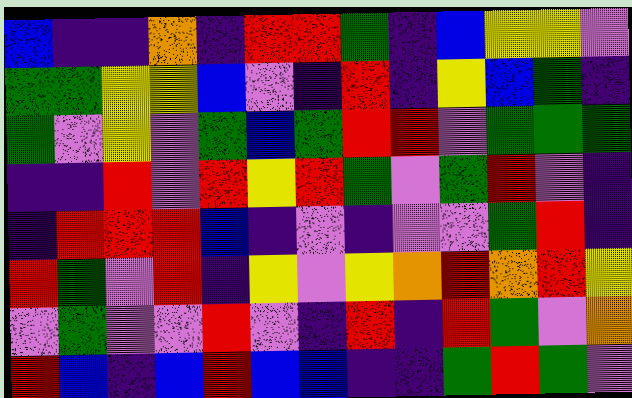[["blue", "indigo", "indigo", "orange", "indigo", "red", "red", "green", "indigo", "blue", "yellow", "yellow", "violet"], ["green", "green", "yellow", "yellow", "blue", "violet", "indigo", "red", "indigo", "yellow", "blue", "green", "indigo"], ["green", "violet", "yellow", "violet", "green", "blue", "green", "red", "red", "violet", "green", "green", "green"], ["indigo", "indigo", "red", "violet", "red", "yellow", "red", "green", "violet", "green", "red", "violet", "indigo"], ["indigo", "red", "red", "red", "blue", "indigo", "violet", "indigo", "violet", "violet", "green", "red", "indigo"], ["red", "green", "violet", "red", "indigo", "yellow", "violet", "yellow", "orange", "red", "orange", "red", "yellow"], ["violet", "green", "violet", "violet", "red", "violet", "indigo", "red", "indigo", "red", "green", "violet", "orange"], ["red", "blue", "indigo", "blue", "red", "blue", "blue", "indigo", "indigo", "green", "red", "green", "violet"]]